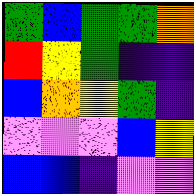[["green", "blue", "green", "green", "orange"], ["red", "yellow", "green", "indigo", "indigo"], ["blue", "orange", "yellow", "green", "indigo"], ["violet", "violet", "violet", "blue", "yellow"], ["blue", "blue", "indigo", "violet", "violet"]]